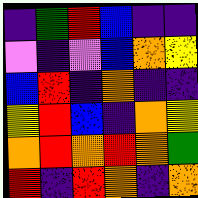[["indigo", "green", "red", "blue", "indigo", "indigo"], ["violet", "indigo", "violet", "blue", "orange", "yellow"], ["blue", "red", "indigo", "orange", "indigo", "indigo"], ["yellow", "red", "blue", "indigo", "orange", "yellow"], ["orange", "red", "orange", "red", "orange", "green"], ["red", "indigo", "red", "orange", "indigo", "orange"]]